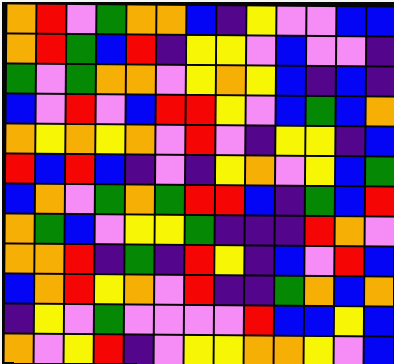[["orange", "red", "violet", "green", "orange", "orange", "blue", "indigo", "yellow", "violet", "violet", "blue", "blue"], ["orange", "red", "green", "blue", "red", "indigo", "yellow", "yellow", "violet", "blue", "violet", "violet", "indigo"], ["green", "violet", "green", "orange", "orange", "violet", "yellow", "orange", "yellow", "blue", "indigo", "blue", "indigo"], ["blue", "violet", "red", "violet", "blue", "red", "red", "yellow", "violet", "blue", "green", "blue", "orange"], ["orange", "yellow", "orange", "yellow", "orange", "violet", "red", "violet", "indigo", "yellow", "yellow", "indigo", "blue"], ["red", "blue", "red", "blue", "indigo", "violet", "indigo", "yellow", "orange", "violet", "yellow", "blue", "green"], ["blue", "orange", "violet", "green", "orange", "green", "red", "red", "blue", "indigo", "green", "blue", "red"], ["orange", "green", "blue", "violet", "yellow", "yellow", "green", "indigo", "indigo", "indigo", "red", "orange", "violet"], ["orange", "orange", "red", "indigo", "green", "indigo", "red", "yellow", "indigo", "blue", "violet", "red", "blue"], ["blue", "orange", "red", "yellow", "orange", "violet", "red", "indigo", "indigo", "green", "orange", "blue", "orange"], ["indigo", "yellow", "violet", "green", "violet", "violet", "violet", "violet", "red", "blue", "blue", "yellow", "blue"], ["orange", "violet", "yellow", "red", "indigo", "violet", "yellow", "yellow", "orange", "orange", "yellow", "violet", "blue"]]